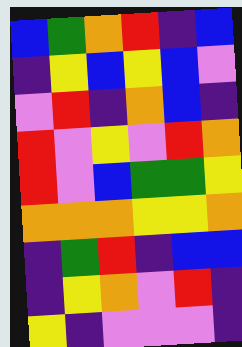[["blue", "green", "orange", "red", "indigo", "blue"], ["indigo", "yellow", "blue", "yellow", "blue", "violet"], ["violet", "red", "indigo", "orange", "blue", "indigo"], ["red", "violet", "yellow", "violet", "red", "orange"], ["red", "violet", "blue", "green", "green", "yellow"], ["orange", "orange", "orange", "yellow", "yellow", "orange"], ["indigo", "green", "red", "indigo", "blue", "blue"], ["indigo", "yellow", "orange", "violet", "red", "indigo"], ["yellow", "indigo", "violet", "violet", "violet", "indigo"]]